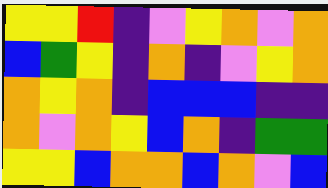[["yellow", "yellow", "red", "indigo", "violet", "yellow", "orange", "violet", "orange"], ["blue", "green", "yellow", "indigo", "orange", "indigo", "violet", "yellow", "orange"], ["orange", "yellow", "orange", "indigo", "blue", "blue", "blue", "indigo", "indigo"], ["orange", "violet", "orange", "yellow", "blue", "orange", "indigo", "green", "green"], ["yellow", "yellow", "blue", "orange", "orange", "blue", "orange", "violet", "blue"]]